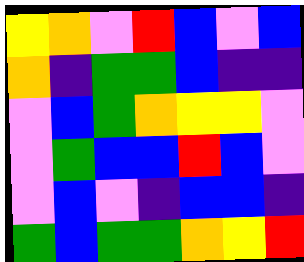[["yellow", "orange", "violet", "red", "blue", "violet", "blue"], ["orange", "indigo", "green", "green", "blue", "indigo", "indigo"], ["violet", "blue", "green", "orange", "yellow", "yellow", "violet"], ["violet", "green", "blue", "blue", "red", "blue", "violet"], ["violet", "blue", "violet", "indigo", "blue", "blue", "indigo"], ["green", "blue", "green", "green", "orange", "yellow", "red"]]